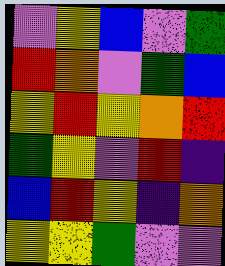[["violet", "yellow", "blue", "violet", "green"], ["red", "orange", "violet", "green", "blue"], ["yellow", "red", "yellow", "orange", "red"], ["green", "yellow", "violet", "red", "indigo"], ["blue", "red", "yellow", "indigo", "orange"], ["yellow", "yellow", "green", "violet", "violet"]]